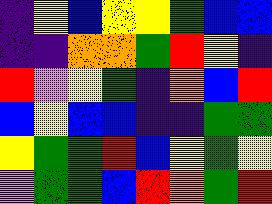[["indigo", "yellow", "blue", "yellow", "yellow", "green", "blue", "blue"], ["indigo", "indigo", "orange", "orange", "green", "red", "yellow", "indigo"], ["red", "violet", "yellow", "green", "indigo", "orange", "blue", "red"], ["blue", "yellow", "blue", "blue", "indigo", "indigo", "green", "green"], ["yellow", "green", "green", "red", "blue", "yellow", "green", "yellow"], ["violet", "green", "green", "blue", "red", "orange", "green", "red"]]